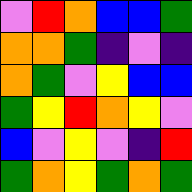[["violet", "red", "orange", "blue", "blue", "green"], ["orange", "orange", "green", "indigo", "violet", "indigo"], ["orange", "green", "violet", "yellow", "blue", "blue"], ["green", "yellow", "red", "orange", "yellow", "violet"], ["blue", "violet", "yellow", "violet", "indigo", "red"], ["green", "orange", "yellow", "green", "orange", "green"]]